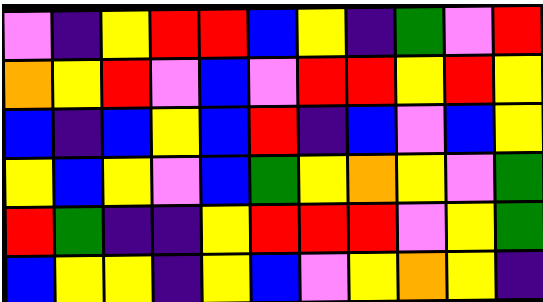[["violet", "indigo", "yellow", "red", "red", "blue", "yellow", "indigo", "green", "violet", "red"], ["orange", "yellow", "red", "violet", "blue", "violet", "red", "red", "yellow", "red", "yellow"], ["blue", "indigo", "blue", "yellow", "blue", "red", "indigo", "blue", "violet", "blue", "yellow"], ["yellow", "blue", "yellow", "violet", "blue", "green", "yellow", "orange", "yellow", "violet", "green"], ["red", "green", "indigo", "indigo", "yellow", "red", "red", "red", "violet", "yellow", "green"], ["blue", "yellow", "yellow", "indigo", "yellow", "blue", "violet", "yellow", "orange", "yellow", "indigo"]]